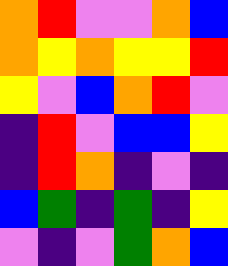[["orange", "red", "violet", "violet", "orange", "blue"], ["orange", "yellow", "orange", "yellow", "yellow", "red"], ["yellow", "violet", "blue", "orange", "red", "violet"], ["indigo", "red", "violet", "blue", "blue", "yellow"], ["indigo", "red", "orange", "indigo", "violet", "indigo"], ["blue", "green", "indigo", "green", "indigo", "yellow"], ["violet", "indigo", "violet", "green", "orange", "blue"]]